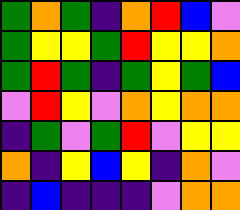[["green", "orange", "green", "indigo", "orange", "red", "blue", "violet"], ["green", "yellow", "yellow", "green", "red", "yellow", "yellow", "orange"], ["green", "red", "green", "indigo", "green", "yellow", "green", "blue"], ["violet", "red", "yellow", "violet", "orange", "yellow", "orange", "orange"], ["indigo", "green", "violet", "green", "red", "violet", "yellow", "yellow"], ["orange", "indigo", "yellow", "blue", "yellow", "indigo", "orange", "violet"], ["indigo", "blue", "indigo", "indigo", "indigo", "violet", "orange", "orange"]]